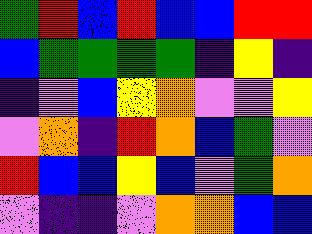[["green", "red", "blue", "red", "blue", "blue", "red", "red"], ["blue", "green", "green", "green", "green", "indigo", "yellow", "indigo"], ["indigo", "violet", "blue", "yellow", "orange", "violet", "violet", "yellow"], ["violet", "orange", "indigo", "red", "orange", "blue", "green", "violet"], ["red", "blue", "blue", "yellow", "blue", "violet", "green", "orange"], ["violet", "indigo", "indigo", "violet", "orange", "orange", "blue", "blue"]]